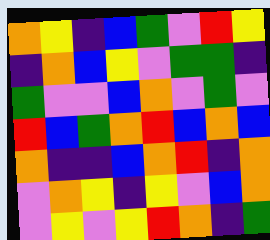[["orange", "yellow", "indigo", "blue", "green", "violet", "red", "yellow"], ["indigo", "orange", "blue", "yellow", "violet", "green", "green", "indigo"], ["green", "violet", "violet", "blue", "orange", "violet", "green", "violet"], ["red", "blue", "green", "orange", "red", "blue", "orange", "blue"], ["orange", "indigo", "indigo", "blue", "orange", "red", "indigo", "orange"], ["violet", "orange", "yellow", "indigo", "yellow", "violet", "blue", "orange"], ["violet", "yellow", "violet", "yellow", "red", "orange", "indigo", "green"]]